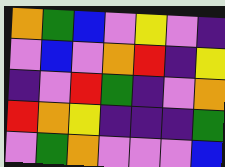[["orange", "green", "blue", "violet", "yellow", "violet", "indigo"], ["violet", "blue", "violet", "orange", "red", "indigo", "yellow"], ["indigo", "violet", "red", "green", "indigo", "violet", "orange"], ["red", "orange", "yellow", "indigo", "indigo", "indigo", "green"], ["violet", "green", "orange", "violet", "violet", "violet", "blue"]]